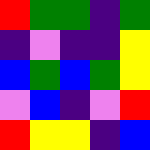[["red", "green", "green", "indigo", "green"], ["indigo", "violet", "indigo", "indigo", "yellow"], ["blue", "green", "blue", "green", "yellow"], ["violet", "blue", "indigo", "violet", "red"], ["red", "yellow", "yellow", "indigo", "blue"]]